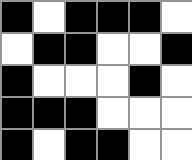[["black", "white", "black", "black", "black", "white"], ["white", "black", "black", "white", "white", "black"], ["black", "white", "white", "white", "black", "white"], ["black", "black", "black", "white", "white", "white"], ["black", "white", "black", "black", "white", "white"]]